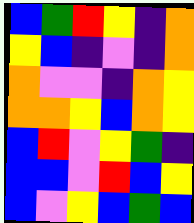[["blue", "green", "red", "yellow", "indigo", "orange"], ["yellow", "blue", "indigo", "violet", "indigo", "orange"], ["orange", "violet", "violet", "indigo", "orange", "yellow"], ["orange", "orange", "yellow", "blue", "orange", "yellow"], ["blue", "red", "violet", "yellow", "green", "indigo"], ["blue", "blue", "violet", "red", "blue", "yellow"], ["blue", "violet", "yellow", "blue", "green", "blue"]]